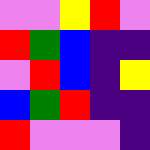[["violet", "violet", "yellow", "red", "violet"], ["red", "green", "blue", "indigo", "indigo"], ["violet", "red", "blue", "indigo", "yellow"], ["blue", "green", "red", "indigo", "indigo"], ["red", "violet", "violet", "violet", "indigo"]]